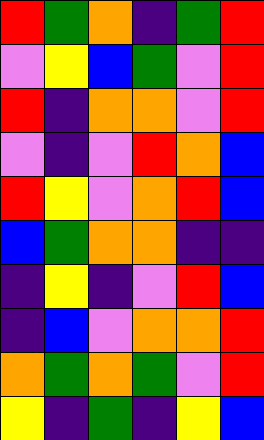[["red", "green", "orange", "indigo", "green", "red"], ["violet", "yellow", "blue", "green", "violet", "red"], ["red", "indigo", "orange", "orange", "violet", "red"], ["violet", "indigo", "violet", "red", "orange", "blue"], ["red", "yellow", "violet", "orange", "red", "blue"], ["blue", "green", "orange", "orange", "indigo", "indigo"], ["indigo", "yellow", "indigo", "violet", "red", "blue"], ["indigo", "blue", "violet", "orange", "orange", "red"], ["orange", "green", "orange", "green", "violet", "red"], ["yellow", "indigo", "green", "indigo", "yellow", "blue"]]